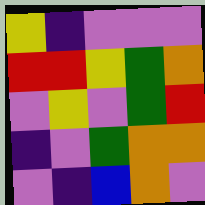[["yellow", "indigo", "violet", "violet", "violet"], ["red", "red", "yellow", "green", "orange"], ["violet", "yellow", "violet", "green", "red"], ["indigo", "violet", "green", "orange", "orange"], ["violet", "indigo", "blue", "orange", "violet"]]